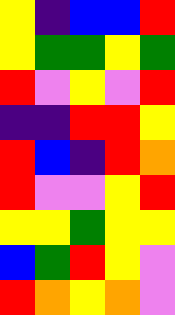[["yellow", "indigo", "blue", "blue", "red"], ["yellow", "green", "green", "yellow", "green"], ["red", "violet", "yellow", "violet", "red"], ["indigo", "indigo", "red", "red", "yellow"], ["red", "blue", "indigo", "red", "orange"], ["red", "violet", "violet", "yellow", "red"], ["yellow", "yellow", "green", "yellow", "yellow"], ["blue", "green", "red", "yellow", "violet"], ["red", "orange", "yellow", "orange", "violet"]]